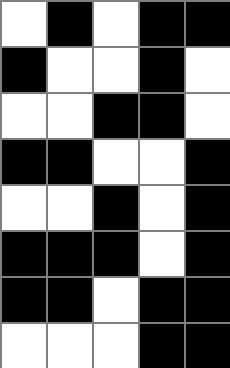[["white", "black", "white", "black", "black"], ["black", "white", "white", "black", "white"], ["white", "white", "black", "black", "white"], ["black", "black", "white", "white", "black"], ["white", "white", "black", "white", "black"], ["black", "black", "black", "white", "black"], ["black", "black", "white", "black", "black"], ["white", "white", "white", "black", "black"]]